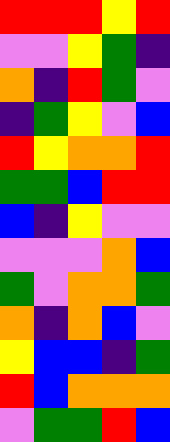[["red", "red", "red", "yellow", "red"], ["violet", "violet", "yellow", "green", "indigo"], ["orange", "indigo", "red", "green", "violet"], ["indigo", "green", "yellow", "violet", "blue"], ["red", "yellow", "orange", "orange", "red"], ["green", "green", "blue", "red", "red"], ["blue", "indigo", "yellow", "violet", "violet"], ["violet", "violet", "violet", "orange", "blue"], ["green", "violet", "orange", "orange", "green"], ["orange", "indigo", "orange", "blue", "violet"], ["yellow", "blue", "blue", "indigo", "green"], ["red", "blue", "orange", "orange", "orange"], ["violet", "green", "green", "red", "blue"]]